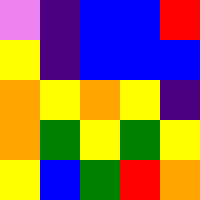[["violet", "indigo", "blue", "blue", "red"], ["yellow", "indigo", "blue", "blue", "blue"], ["orange", "yellow", "orange", "yellow", "indigo"], ["orange", "green", "yellow", "green", "yellow"], ["yellow", "blue", "green", "red", "orange"]]